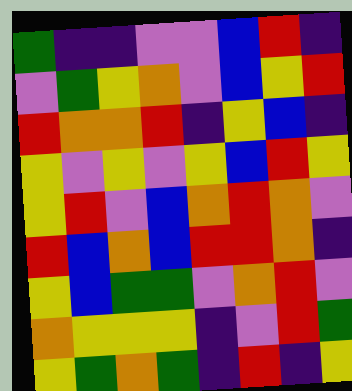[["green", "indigo", "indigo", "violet", "violet", "blue", "red", "indigo"], ["violet", "green", "yellow", "orange", "violet", "blue", "yellow", "red"], ["red", "orange", "orange", "red", "indigo", "yellow", "blue", "indigo"], ["yellow", "violet", "yellow", "violet", "yellow", "blue", "red", "yellow"], ["yellow", "red", "violet", "blue", "orange", "red", "orange", "violet"], ["red", "blue", "orange", "blue", "red", "red", "orange", "indigo"], ["yellow", "blue", "green", "green", "violet", "orange", "red", "violet"], ["orange", "yellow", "yellow", "yellow", "indigo", "violet", "red", "green"], ["yellow", "green", "orange", "green", "indigo", "red", "indigo", "yellow"]]